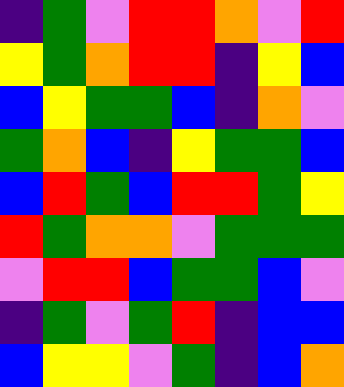[["indigo", "green", "violet", "red", "red", "orange", "violet", "red"], ["yellow", "green", "orange", "red", "red", "indigo", "yellow", "blue"], ["blue", "yellow", "green", "green", "blue", "indigo", "orange", "violet"], ["green", "orange", "blue", "indigo", "yellow", "green", "green", "blue"], ["blue", "red", "green", "blue", "red", "red", "green", "yellow"], ["red", "green", "orange", "orange", "violet", "green", "green", "green"], ["violet", "red", "red", "blue", "green", "green", "blue", "violet"], ["indigo", "green", "violet", "green", "red", "indigo", "blue", "blue"], ["blue", "yellow", "yellow", "violet", "green", "indigo", "blue", "orange"]]